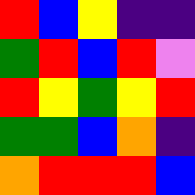[["red", "blue", "yellow", "indigo", "indigo"], ["green", "red", "blue", "red", "violet"], ["red", "yellow", "green", "yellow", "red"], ["green", "green", "blue", "orange", "indigo"], ["orange", "red", "red", "red", "blue"]]